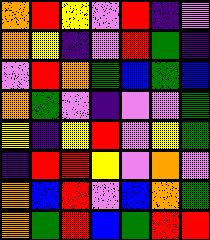[["orange", "red", "yellow", "violet", "red", "indigo", "violet"], ["orange", "yellow", "indigo", "violet", "red", "green", "indigo"], ["violet", "red", "orange", "green", "blue", "green", "blue"], ["orange", "green", "violet", "indigo", "violet", "violet", "green"], ["yellow", "indigo", "yellow", "red", "violet", "yellow", "green"], ["indigo", "red", "red", "yellow", "violet", "orange", "violet"], ["orange", "blue", "red", "violet", "blue", "orange", "green"], ["orange", "green", "red", "blue", "green", "red", "red"]]